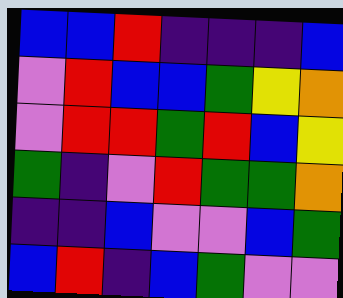[["blue", "blue", "red", "indigo", "indigo", "indigo", "blue"], ["violet", "red", "blue", "blue", "green", "yellow", "orange"], ["violet", "red", "red", "green", "red", "blue", "yellow"], ["green", "indigo", "violet", "red", "green", "green", "orange"], ["indigo", "indigo", "blue", "violet", "violet", "blue", "green"], ["blue", "red", "indigo", "blue", "green", "violet", "violet"]]